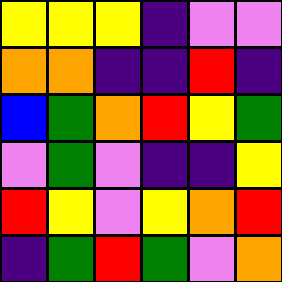[["yellow", "yellow", "yellow", "indigo", "violet", "violet"], ["orange", "orange", "indigo", "indigo", "red", "indigo"], ["blue", "green", "orange", "red", "yellow", "green"], ["violet", "green", "violet", "indigo", "indigo", "yellow"], ["red", "yellow", "violet", "yellow", "orange", "red"], ["indigo", "green", "red", "green", "violet", "orange"]]